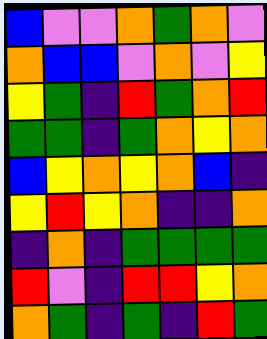[["blue", "violet", "violet", "orange", "green", "orange", "violet"], ["orange", "blue", "blue", "violet", "orange", "violet", "yellow"], ["yellow", "green", "indigo", "red", "green", "orange", "red"], ["green", "green", "indigo", "green", "orange", "yellow", "orange"], ["blue", "yellow", "orange", "yellow", "orange", "blue", "indigo"], ["yellow", "red", "yellow", "orange", "indigo", "indigo", "orange"], ["indigo", "orange", "indigo", "green", "green", "green", "green"], ["red", "violet", "indigo", "red", "red", "yellow", "orange"], ["orange", "green", "indigo", "green", "indigo", "red", "green"]]